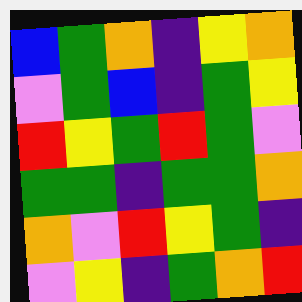[["blue", "green", "orange", "indigo", "yellow", "orange"], ["violet", "green", "blue", "indigo", "green", "yellow"], ["red", "yellow", "green", "red", "green", "violet"], ["green", "green", "indigo", "green", "green", "orange"], ["orange", "violet", "red", "yellow", "green", "indigo"], ["violet", "yellow", "indigo", "green", "orange", "red"]]